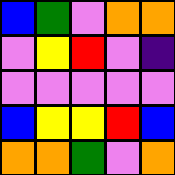[["blue", "green", "violet", "orange", "orange"], ["violet", "yellow", "red", "violet", "indigo"], ["violet", "violet", "violet", "violet", "violet"], ["blue", "yellow", "yellow", "red", "blue"], ["orange", "orange", "green", "violet", "orange"]]